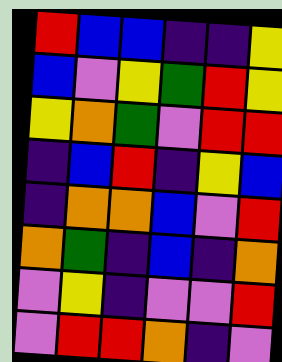[["red", "blue", "blue", "indigo", "indigo", "yellow"], ["blue", "violet", "yellow", "green", "red", "yellow"], ["yellow", "orange", "green", "violet", "red", "red"], ["indigo", "blue", "red", "indigo", "yellow", "blue"], ["indigo", "orange", "orange", "blue", "violet", "red"], ["orange", "green", "indigo", "blue", "indigo", "orange"], ["violet", "yellow", "indigo", "violet", "violet", "red"], ["violet", "red", "red", "orange", "indigo", "violet"]]